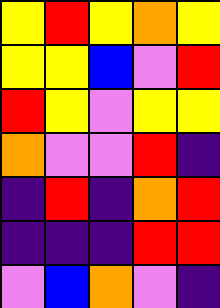[["yellow", "red", "yellow", "orange", "yellow"], ["yellow", "yellow", "blue", "violet", "red"], ["red", "yellow", "violet", "yellow", "yellow"], ["orange", "violet", "violet", "red", "indigo"], ["indigo", "red", "indigo", "orange", "red"], ["indigo", "indigo", "indigo", "red", "red"], ["violet", "blue", "orange", "violet", "indigo"]]